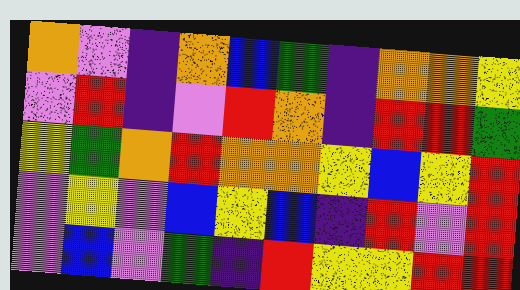[["orange", "violet", "indigo", "orange", "blue", "green", "indigo", "orange", "orange", "yellow"], ["violet", "red", "indigo", "violet", "red", "orange", "indigo", "red", "red", "green"], ["yellow", "green", "orange", "red", "orange", "orange", "yellow", "blue", "yellow", "red"], ["violet", "yellow", "violet", "blue", "yellow", "blue", "indigo", "red", "violet", "red"], ["violet", "blue", "violet", "green", "indigo", "red", "yellow", "yellow", "red", "red"]]